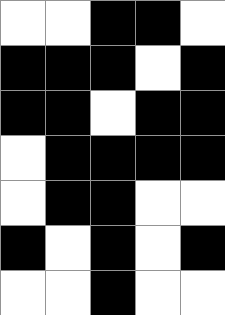[["white", "white", "black", "black", "white"], ["black", "black", "black", "white", "black"], ["black", "black", "white", "black", "black"], ["white", "black", "black", "black", "black"], ["white", "black", "black", "white", "white"], ["black", "white", "black", "white", "black"], ["white", "white", "black", "white", "white"]]